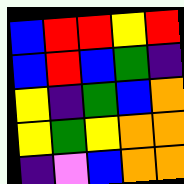[["blue", "red", "red", "yellow", "red"], ["blue", "red", "blue", "green", "indigo"], ["yellow", "indigo", "green", "blue", "orange"], ["yellow", "green", "yellow", "orange", "orange"], ["indigo", "violet", "blue", "orange", "orange"]]